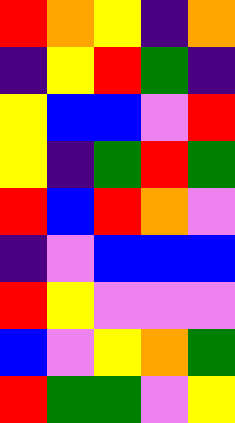[["red", "orange", "yellow", "indigo", "orange"], ["indigo", "yellow", "red", "green", "indigo"], ["yellow", "blue", "blue", "violet", "red"], ["yellow", "indigo", "green", "red", "green"], ["red", "blue", "red", "orange", "violet"], ["indigo", "violet", "blue", "blue", "blue"], ["red", "yellow", "violet", "violet", "violet"], ["blue", "violet", "yellow", "orange", "green"], ["red", "green", "green", "violet", "yellow"]]